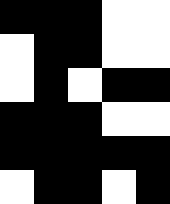[["black", "black", "black", "white", "white"], ["white", "black", "black", "white", "white"], ["white", "black", "white", "black", "black"], ["black", "black", "black", "white", "white"], ["black", "black", "black", "black", "black"], ["white", "black", "black", "white", "black"]]